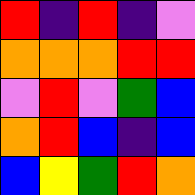[["red", "indigo", "red", "indigo", "violet"], ["orange", "orange", "orange", "red", "red"], ["violet", "red", "violet", "green", "blue"], ["orange", "red", "blue", "indigo", "blue"], ["blue", "yellow", "green", "red", "orange"]]